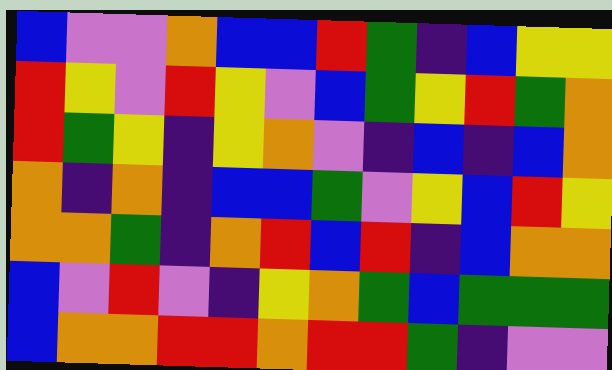[["blue", "violet", "violet", "orange", "blue", "blue", "red", "green", "indigo", "blue", "yellow", "yellow"], ["red", "yellow", "violet", "red", "yellow", "violet", "blue", "green", "yellow", "red", "green", "orange"], ["red", "green", "yellow", "indigo", "yellow", "orange", "violet", "indigo", "blue", "indigo", "blue", "orange"], ["orange", "indigo", "orange", "indigo", "blue", "blue", "green", "violet", "yellow", "blue", "red", "yellow"], ["orange", "orange", "green", "indigo", "orange", "red", "blue", "red", "indigo", "blue", "orange", "orange"], ["blue", "violet", "red", "violet", "indigo", "yellow", "orange", "green", "blue", "green", "green", "green"], ["blue", "orange", "orange", "red", "red", "orange", "red", "red", "green", "indigo", "violet", "violet"]]